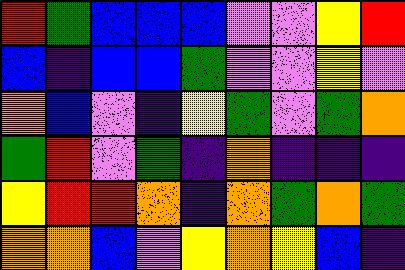[["red", "green", "blue", "blue", "blue", "violet", "violet", "yellow", "red"], ["blue", "indigo", "blue", "blue", "green", "violet", "violet", "yellow", "violet"], ["orange", "blue", "violet", "indigo", "yellow", "green", "violet", "green", "orange"], ["green", "red", "violet", "green", "indigo", "orange", "indigo", "indigo", "indigo"], ["yellow", "red", "red", "orange", "indigo", "orange", "green", "orange", "green"], ["orange", "orange", "blue", "violet", "yellow", "orange", "yellow", "blue", "indigo"]]